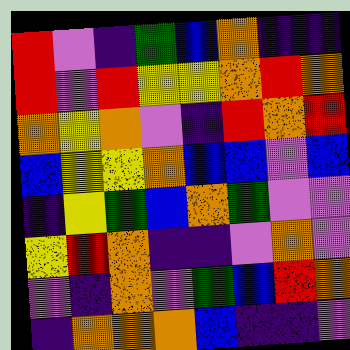[["red", "violet", "indigo", "green", "blue", "orange", "indigo", "indigo"], ["red", "violet", "red", "yellow", "yellow", "orange", "red", "orange"], ["orange", "yellow", "orange", "violet", "indigo", "red", "orange", "red"], ["blue", "yellow", "yellow", "orange", "blue", "blue", "violet", "blue"], ["indigo", "yellow", "green", "blue", "orange", "green", "violet", "violet"], ["yellow", "red", "orange", "indigo", "indigo", "violet", "orange", "violet"], ["violet", "indigo", "orange", "violet", "green", "blue", "red", "orange"], ["indigo", "orange", "orange", "orange", "blue", "indigo", "indigo", "violet"]]